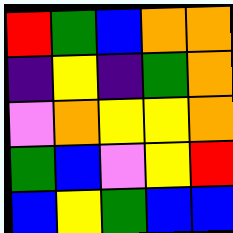[["red", "green", "blue", "orange", "orange"], ["indigo", "yellow", "indigo", "green", "orange"], ["violet", "orange", "yellow", "yellow", "orange"], ["green", "blue", "violet", "yellow", "red"], ["blue", "yellow", "green", "blue", "blue"]]